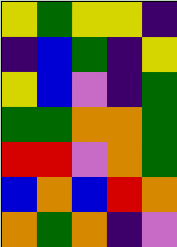[["yellow", "green", "yellow", "yellow", "indigo"], ["indigo", "blue", "green", "indigo", "yellow"], ["yellow", "blue", "violet", "indigo", "green"], ["green", "green", "orange", "orange", "green"], ["red", "red", "violet", "orange", "green"], ["blue", "orange", "blue", "red", "orange"], ["orange", "green", "orange", "indigo", "violet"]]